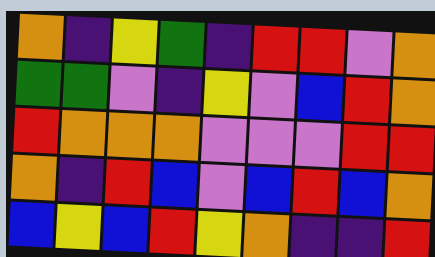[["orange", "indigo", "yellow", "green", "indigo", "red", "red", "violet", "orange"], ["green", "green", "violet", "indigo", "yellow", "violet", "blue", "red", "orange"], ["red", "orange", "orange", "orange", "violet", "violet", "violet", "red", "red"], ["orange", "indigo", "red", "blue", "violet", "blue", "red", "blue", "orange"], ["blue", "yellow", "blue", "red", "yellow", "orange", "indigo", "indigo", "red"]]